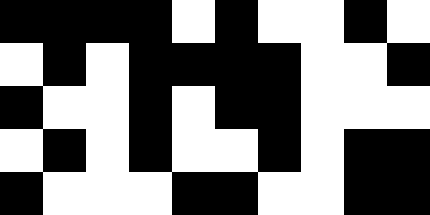[["black", "black", "black", "black", "white", "black", "white", "white", "black", "white"], ["white", "black", "white", "black", "black", "black", "black", "white", "white", "black"], ["black", "white", "white", "black", "white", "black", "black", "white", "white", "white"], ["white", "black", "white", "black", "white", "white", "black", "white", "black", "black"], ["black", "white", "white", "white", "black", "black", "white", "white", "black", "black"]]